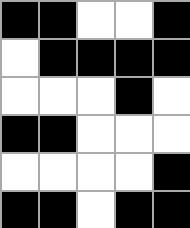[["black", "black", "white", "white", "black"], ["white", "black", "black", "black", "black"], ["white", "white", "white", "black", "white"], ["black", "black", "white", "white", "white"], ["white", "white", "white", "white", "black"], ["black", "black", "white", "black", "black"]]